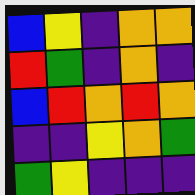[["blue", "yellow", "indigo", "orange", "orange"], ["red", "green", "indigo", "orange", "indigo"], ["blue", "red", "orange", "red", "orange"], ["indigo", "indigo", "yellow", "orange", "green"], ["green", "yellow", "indigo", "indigo", "indigo"]]